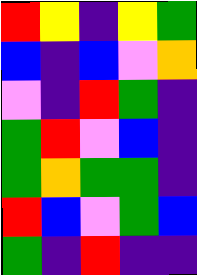[["red", "yellow", "indigo", "yellow", "green"], ["blue", "indigo", "blue", "violet", "orange"], ["violet", "indigo", "red", "green", "indigo"], ["green", "red", "violet", "blue", "indigo"], ["green", "orange", "green", "green", "indigo"], ["red", "blue", "violet", "green", "blue"], ["green", "indigo", "red", "indigo", "indigo"]]